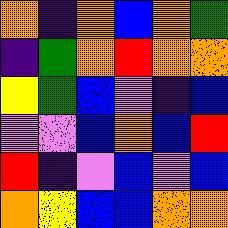[["orange", "indigo", "orange", "blue", "orange", "green"], ["indigo", "green", "orange", "red", "orange", "orange"], ["yellow", "green", "blue", "violet", "indigo", "blue"], ["violet", "violet", "blue", "orange", "blue", "red"], ["red", "indigo", "violet", "blue", "violet", "blue"], ["orange", "yellow", "blue", "blue", "orange", "orange"]]